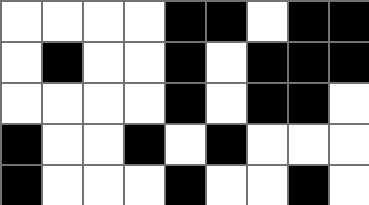[["white", "white", "white", "white", "black", "black", "white", "black", "black"], ["white", "black", "white", "white", "black", "white", "black", "black", "black"], ["white", "white", "white", "white", "black", "white", "black", "black", "white"], ["black", "white", "white", "black", "white", "black", "white", "white", "white"], ["black", "white", "white", "white", "black", "white", "white", "black", "white"]]